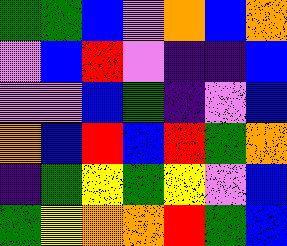[["green", "green", "blue", "violet", "orange", "blue", "orange"], ["violet", "blue", "red", "violet", "indigo", "indigo", "blue"], ["violet", "violet", "blue", "green", "indigo", "violet", "blue"], ["orange", "blue", "red", "blue", "red", "green", "orange"], ["indigo", "green", "yellow", "green", "yellow", "violet", "blue"], ["green", "yellow", "orange", "orange", "red", "green", "blue"]]